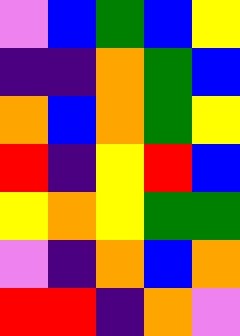[["violet", "blue", "green", "blue", "yellow"], ["indigo", "indigo", "orange", "green", "blue"], ["orange", "blue", "orange", "green", "yellow"], ["red", "indigo", "yellow", "red", "blue"], ["yellow", "orange", "yellow", "green", "green"], ["violet", "indigo", "orange", "blue", "orange"], ["red", "red", "indigo", "orange", "violet"]]